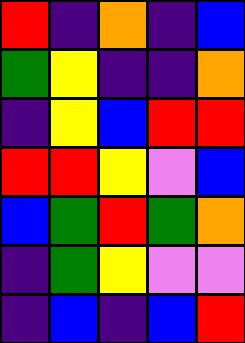[["red", "indigo", "orange", "indigo", "blue"], ["green", "yellow", "indigo", "indigo", "orange"], ["indigo", "yellow", "blue", "red", "red"], ["red", "red", "yellow", "violet", "blue"], ["blue", "green", "red", "green", "orange"], ["indigo", "green", "yellow", "violet", "violet"], ["indigo", "blue", "indigo", "blue", "red"]]